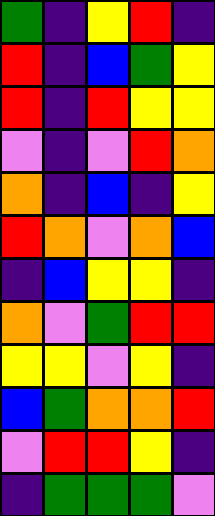[["green", "indigo", "yellow", "red", "indigo"], ["red", "indigo", "blue", "green", "yellow"], ["red", "indigo", "red", "yellow", "yellow"], ["violet", "indigo", "violet", "red", "orange"], ["orange", "indigo", "blue", "indigo", "yellow"], ["red", "orange", "violet", "orange", "blue"], ["indigo", "blue", "yellow", "yellow", "indigo"], ["orange", "violet", "green", "red", "red"], ["yellow", "yellow", "violet", "yellow", "indigo"], ["blue", "green", "orange", "orange", "red"], ["violet", "red", "red", "yellow", "indigo"], ["indigo", "green", "green", "green", "violet"]]